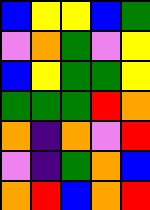[["blue", "yellow", "yellow", "blue", "green"], ["violet", "orange", "green", "violet", "yellow"], ["blue", "yellow", "green", "green", "yellow"], ["green", "green", "green", "red", "orange"], ["orange", "indigo", "orange", "violet", "red"], ["violet", "indigo", "green", "orange", "blue"], ["orange", "red", "blue", "orange", "red"]]